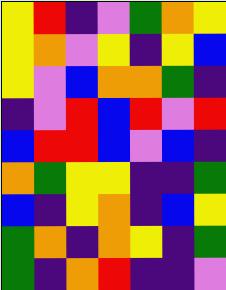[["yellow", "red", "indigo", "violet", "green", "orange", "yellow"], ["yellow", "orange", "violet", "yellow", "indigo", "yellow", "blue"], ["yellow", "violet", "blue", "orange", "orange", "green", "indigo"], ["indigo", "violet", "red", "blue", "red", "violet", "red"], ["blue", "red", "red", "blue", "violet", "blue", "indigo"], ["orange", "green", "yellow", "yellow", "indigo", "indigo", "green"], ["blue", "indigo", "yellow", "orange", "indigo", "blue", "yellow"], ["green", "orange", "indigo", "orange", "yellow", "indigo", "green"], ["green", "indigo", "orange", "red", "indigo", "indigo", "violet"]]